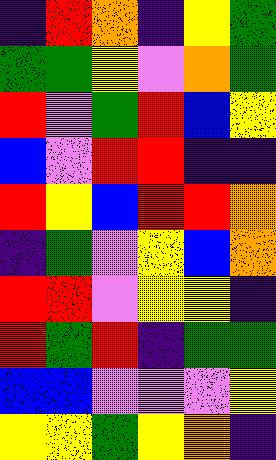[["indigo", "red", "orange", "indigo", "yellow", "green"], ["green", "green", "yellow", "violet", "orange", "green"], ["red", "violet", "green", "red", "blue", "yellow"], ["blue", "violet", "red", "red", "indigo", "indigo"], ["red", "yellow", "blue", "red", "red", "orange"], ["indigo", "green", "violet", "yellow", "blue", "orange"], ["red", "red", "violet", "yellow", "yellow", "indigo"], ["red", "green", "red", "indigo", "green", "green"], ["blue", "blue", "violet", "violet", "violet", "yellow"], ["yellow", "yellow", "green", "yellow", "orange", "indigo"]]